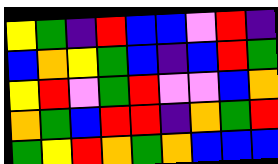[["yellow", "green", "indigo", "red", "blue", "blue", "violet", "red", "indigo"], ["blue", "orange", "yellow", "green", "blue", "indigo", "blue", "red", "green"], ["yellow", "red", "violet", "green", "red", "violet", "violet", "blue", "orange"], ["orange", "green", "blue", "red", "red", "indigo", "orange", "green", "red"], ["green", "yellow", "red", "orange", "green", "orange", "blue", "blue", "blue"]]